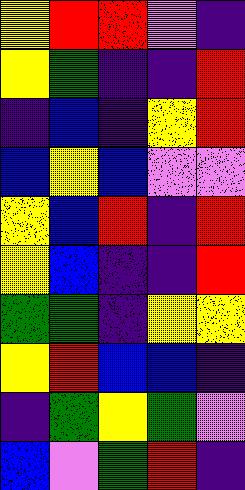[["yellow", "red", "red", "violet", "indigo"], ["yellow", "green", "indigo", "indigo", "red"], ["indigo", "blue", "indigo", "yellow", "red"], ["blue", "yellow", "blue", "violet", "violet"], ["yellow", "blue", "red", "indigo", "red"], ["yellow", "blue", "indigo", "indigo", "red"], ["green", "green", "indigo", "yellow", "yellow"], ["yellow", "red", "blue", "blue", "indigo"], ["indigo", "green", "yellow", "green", "violet"], ["blue", "violet", "green", "red", "indigo"]]